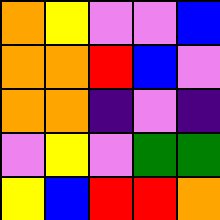[["orange", "yellow", "violet", "violet", "blue"], ["orange", "orange", "red", "blue", "violet"], ["orange", "orange", "indigo", "violet", "indigo"], ["violet", "yellow", "violet", "green", "green"], ["yellow", "blue", "red", "red", "orange"]]